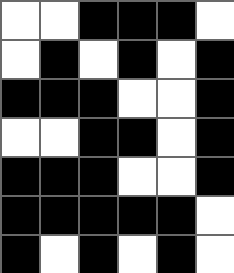[["white", "white", "black", "black", "black", "white"], ["white", "black", "white", "black", "white", "black"], ["black", "black", "black", "white", "white", "black"], ["white", "white", "black", "black", "white", "black"], ["black", "black", "black", "white", "white", "black"], ["black", "black", "black", "black", "black", "white"], ["black", "white", "black", "white", "black", "white"]]